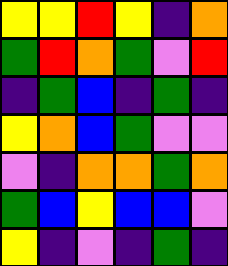[["yellow", "yellow", "red", "yellow", "indigo", "orange"], ["green", "red", "orange", "green", "violet", "red"], ["indigo", "green", "blue", "indigo", "green", "indigo"], ["yellow", "orange", "blue", "green", "violet", "violet"], ["violet", "indigo", "orange", "orange", "green", "orange"], ["green", "blue", "yellow", "blue", "blue", "violet"], ["yellow", "indigo", "violet", "indigo", "green", "indigo"]]